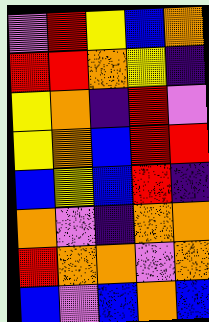[["violet", "red", "yellow", "blue", "orange"], ["red", "red", "orange", "yellow", "indigo"], ["yellow", "orange", "indigo", "red", "violet"], ["yellow", "orange", "blue", "red", "red"], ["blue", "yellow", "blue", "red", "indigo"], ["orange", "violet", "indigo", "orange", "orange"], ["red", "orange", "orange", "violet", "orange"], ["blue", "violet", "blue", "orange", "blue"]]